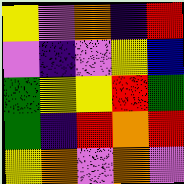[["yellow", "violet", "orange", "indigo", "red"], ["violet", "indigo", "violet", "yellow", "blue"], ["green", "yellow", "yellow", "red", "green"], ["green", "indigo", "red", "orange", "red"], ["yellow", "orange", "violet", "orange", "violet"]]